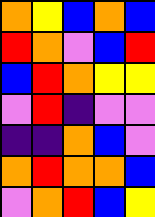[["orange", "yellow", "blue", "orange", "blue"], ["red", "orange", "violet", "blue", "red"], ["blue", "red", "orange", "yellow", "yellow"], ["violet", "red", "indigo", "violet", "violet"], ["indigo", "indigo", "orange", "blue", "violet"], ["orange", "red", "orange", "orange", "blue"], ["violet", "orange", "red", "blue", "yellow"]]